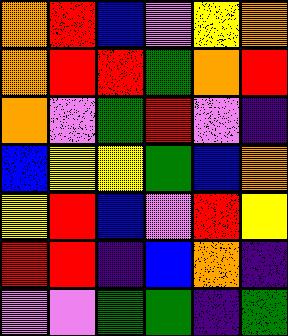[["orange", "red", "blue", "violet", "yellow", "orange"], ["orange", "red", "red", "green", "orange", "red"], ["orange", "violet", "green", "red", "violet", "indigo"], ["blue", "yellow", "yellow", "green", "blue", "orange"], ["yellow", "red", "blue", "violet", "red", "yellow"], ["red", "red", "indigo", "blue", "orange", "indigo"], ["violet", "violet", "green", "green", "indigo", "green"]]